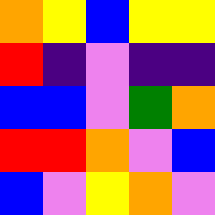[["orange", "yellow", "blue", "yellow", "yellow"], ["red", "indigo", "violet", "indigo", "indigo"], ["blue", "blue", "violet", "green", "orange"], ["red", "red", "orange", "violet", "blue"], ["blue", "violet", "yellow", "orange", "violet"]]